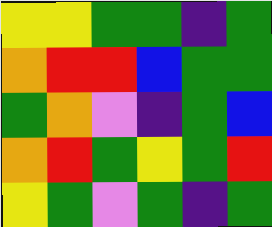[["yellow", "yellow", "green", "green", "indigo", "green"], ["orange", "red", "red", "blue", "green", "green"], ["green", "orange", "violet", "indigo", "green", "blue"], ["orange", "red", "green", "yellow", "green", "red"], ["yellow", "green", "violet", "green", "indigo", "green"]]